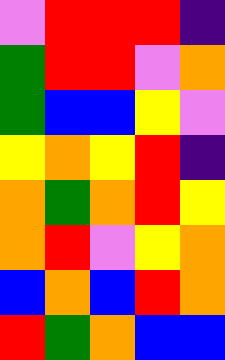[["violet", "red", "red", "red", "indigo"], ["green", "red", "red", "violet", "orange"], ["green", "blue", "blue", "yellow", "violet"], ["yellow", "orange", "yellow", "red", "indigo"], ["orange", "green", "orange", "red", "yellow"], ["orange", "red", "violet", "yellow", "orange"], ["blue", "orange", "blue", "red", "orange"], ["red", "green", "orange", "blue", "blue"]]